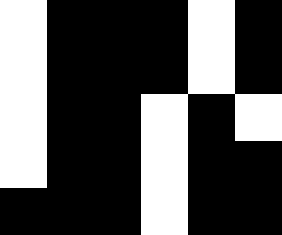[["white", "black", "black", "black", "white", "black"], ["white", "black", "black", "black", "white", "black"], ["white", "black", "black", "white", "black", "white"], ["white", "black", "black", "white", "black", "black"], ["black", "black", "black", "white", "black", "black"]]